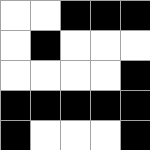[["white", "white", "black", "black", "black"], ["white", "black", "white", "white", "white"], ["white", "white", "white", "white", "black"], ["black", "black", "black", "black", "black"], ["black", "white", "white", "white", "black"]]